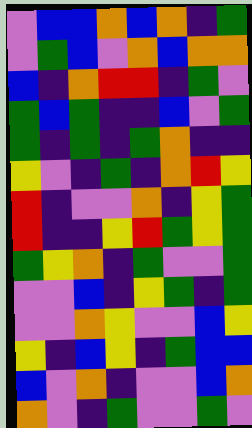[["violet", "blue", "blue", "orange", "blue", "orange", "indigo", "green"], ["violet", "green", "blue", "violet", "orange", "blue", "orange", "orange"], ["blue", "indigo", "orange", "red", "red", "indigo", "green", "violet"], ["green", "blue", "green", "indigo", "indigo", "blue", "violet", "green"], ["green", "indigo", "green", "indigo", "green", "orange", "indigo", "indigo"], ["yellow", "violet", "indigo", "green", "indigo", "orange", "red", "yellow"], ["red", "indigo", "violet", "violet", "orange", "indigo", "yellow", "green"], ["red", "indigo", "indigo", "yellow", "red", "green", "yellow", "green"], ["green", "yellow", "orange", "indigo", "green", "violet", "violet", "green"], ["violet", "violet", "blue", "indigo", "yellow", "green", "indigo", "green"], ["violet", "violet", "orange", "yellow", "violet", "violet", "blue", "yellow"], ["yellow", "indigo", "blue", "yellow", "indigo", "green", "blue", "blue"], ["blue", "violet", "orange", "indigo", "violet", "violet", "blue", "orange"], ["orange", "violet", "indigo", "green", "violet", "violet", "green", "violet"]]